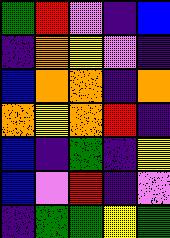[["green", "red", "violet", "indigo", "blue"], ["indigo", "orange", "yellow", "violet", "indigo"], ["blue", "orange", "orange", "indigo", "orange"], ["orange", "yellow", "orange", "red", "indigo"], ["blue", "indigo", "green", "indigo", "yellow"], ["blue", "violet", "red", "indigo", "violet"], ["indigo", "green", "green", "yellow", "green"]]